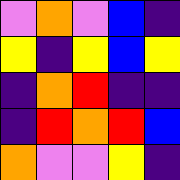[["violet", "orange", "violet", "blue", "indigo"], ["yellow", "indigo", "yellow", "blue", "yellow"], ["indigo", "orange", "red", "indigo", "indigo"], ["indigo", "red", "orange", "red", "blue"], ["orange", "violet", "violet", "yellow", "indigo"]]